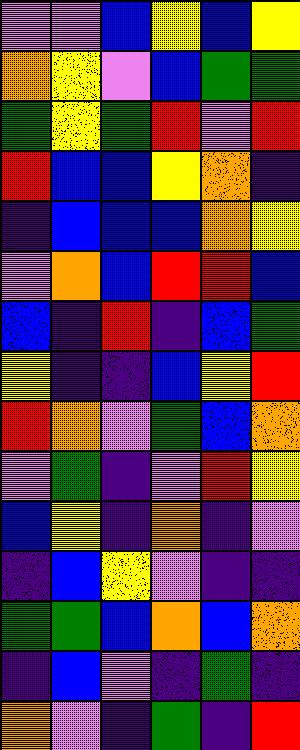[["violet", "violet", "blue", "yellow", "blue", "yellow"], ["orange", "yellow", "violet", "blue", "green", "green"], ["green", "yellow", "green", "red", "violet", "red"], ["red", "blue", "blue", "yellow", "orange", "indigo"], ["indigo", "blue", "blue", "blue", "orange", "yellow"], ["violet", "orange", "blue", "red", "red", "blue"], ["blue", "indigo", "red", "indigo", "blue", "green"], ["yellow", "indigo", "indigo", "blue", "yellow", "red"], ["red", "orange", "violet", "green", "blue", "orange"], ["violet", "green", "indigo", "violet", "red", "yellow"], ["blue", "yellow", "indigo", "orange", "indigo", "violet"], ["indigo", "blue", "yellow", "violet", "indigo", "indigo"], ["green", "green", "blue", "orange", "blue", "orange"], ["indigo", "blue", "violet", "indigo", "green", "indigo"], ["orange", "violet", "indigo", "green", "indigo", "red"]]